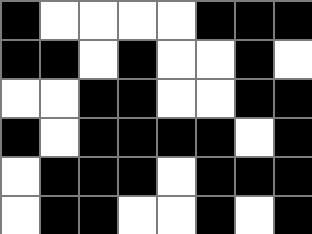[["black", "white", "white", "white", "white", "black", "black", "black"], ["black", "black", "white", "black", "white", "white", "black", "white"], ["white", "white", "black", "black", "white", "white", "black", "black"], ["black", "white", "black", "black", "black", "black", "white", "black"], ["white", "black", "black", "black", "white", "black", "black", "black"], ["white", "black", "black", "white", "white", "black", "white", "black"]]